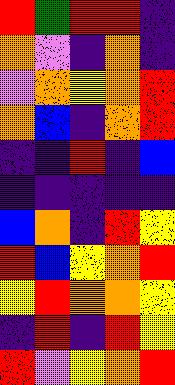[["red", "green", "red", "red", "indigo"], ["orange", "violet", "indigo", "orange", "indigo"], ["violet", "orange", "yellow", "orange", "red"], ["orange", "blue", "indigo", "orange", "red"], ["indigo", "indigo", "red", "indigo", "blue"], ["indigo", "indigo", "indigo", "indigo", "indigo"], ["blue", "orange", "indigo", "red", "yellow"], ["red", "blue", "yellow", "orange", "red"], ["yellow", "red", "orange", "orange", "yellow"], ["indigo", "red", "indigo", "red", "yellow"], ["red", "violet", "yellow", "orange", "red"]]